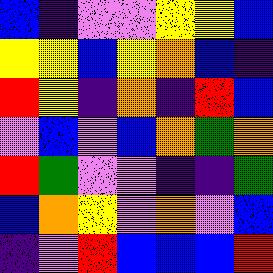[["blue", "indigo", "violet", "violet", "yellow", "yellow", "blue"], ["yellow", "yellow", "blue", "yellow", "orange", "blue", "indigo"], ["red", "yellow", "indigo", "orange", "indigo", "red", "blue"], ["violet", "blue", "violet", "blue", "orange", "green", "orange"], ["red", "green", "violet", "violet", "indigo", "indigo", "green"], ["blue", "orange", "yellow", "violet", "orange", "violet", "blue"], ["indigo", "violet", "red", "blue", "blue", "blue", "red"]]